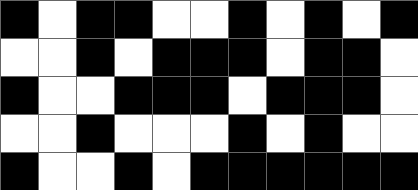[["black", "white", "black", "black", "white", "white", "black", "white", "black", "white", "black"], ["white", "white", "black", "white", "black", "black", "black", "white", "black", "black", "white"], ["black", "white", "white", "black", "black", "black", "white", "black", "black", "black", "white"], ["white", "white", "black", "white", "white", "white", "black", "white", "black", "white", "white"], ["black", "white", "white", "black", "white", "black", "black", "black", "black", "black", "black"]]